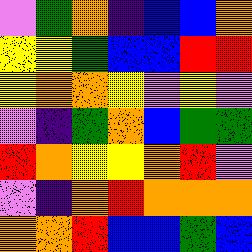[["violet", "green", "orange", "indigo", "blue", "blue", "orange"], ["yellow", "yellow", "green", "blue", "blue", "red", "red"], ["yellow", "orange", "orange", "yellow", "violet", "yellow", "violet"], ["violet", "indigo", "green", "orange", "blue", "green", "green"], ["red", "orange", "yellow", "yellow", "orange", "red", "violet"], ["violet", "indigo", "orange", "red", "orange", "orange", "orange"], ["orange", "orange", "red", "blue", "blue", "green", "blue"]]